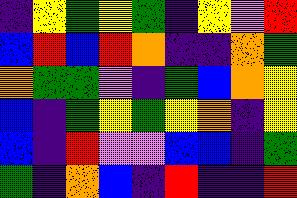[["indigo", "yellow", "green", "yellow", "green", "indigo", "yellow", "violet", "red"], ["blue", "red", "blue", "red", "orange", "indigo", "indigo", "orange", "green"], ["orange", "green", "green", "violet", "indigo", "green", "blue", "orange", "yellow"], ["blue", "indigo", "green", "yellow", "green", "yellow", "orange", "indigo", "yellow"], ["blue", "indigo", "red", "violet", "violet", "blue", "blue", "indigo", "green"], ["green", "indigo", "orange", "blue", "indigo", "red", "indigo", "indigo", "red"]]